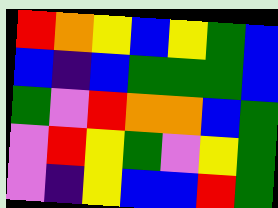[["red", "orange", "yellow", "blue", "yellow", "green", "blue"], ["blue", "indigo", "blue", "green", "green", "green", "blue"], ["green", "violet", "red", "orange", "orange", "blue", "green"], ["violet", "red", "yellow", "green", "violet", "yellow", "green"], ["violet", "indigo", "yellow", "blue", "blue", "red", "green"]]